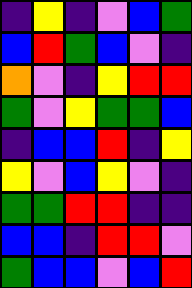[["indigo", "yellow", "indigo", "violet", "blue", "green"], ["blue", "red", "green", "blue", "violet", "indigo"], ["orange", "violet", "indigo", "yellow", "red", "red"], ["green", "violet", "yellow", "green", "green", "blue"], ["indigo", "blue", "blue", "red", "indigo", "yellow"], ["yellow", "violet", "blue", "yellow", "violet", "indigo"], ["green", "green", "red", "red", "indigo", "indigo"], ["blue", "blue", "indigo", "red", "red", "violet"], ["green", "blue", "blue", "violet", "blue", "red"]]